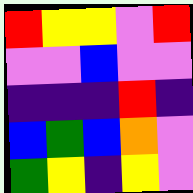[["red", "yellow", "yellow", "violet", "red"], ["violet", "violet", "blue", "violet", "violet"], ["indigo", "indigo", "indigo", "red", "indigo"], ["blue", "green", "blue", "orange", "violet"], ["green", "yellow", "indigo", "yellow", "violet"]]